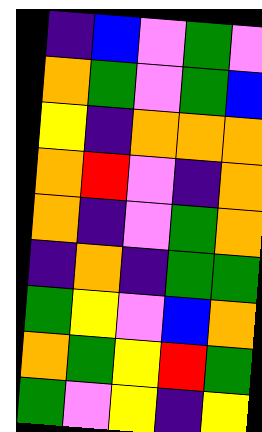[["indigo", "blue", "violet", "green", "violet"], ["orange", "green", "violet", "green", "blue"], ["yellow", "indigo", "orange", "orange", "orange"], ["orange", "red", "violet", "indigo", "orange"], ["orange", "indigo", "violet", "green", "orange"], ["indigo", "orange", "indigo", "green", "green"], ["green", "yellow", "violet", "blue", "orange"], ["orange", "green", "yellow", "red", "green"], ["green", "violet", "yellow", "indigo", "yellow"]]